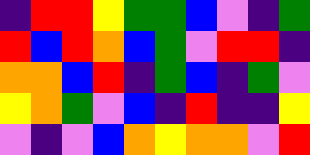[["indigo", "red", "red", "yellow", "green", "green", "blue", "violet", "indigo", "green"], ["red", "blue", "red", "orange", "blue", "green", "violet", "red", "red", "indigo"], ["orange", "orange", "blue", "red", "indigo", "green", "blue", "indigo", "green", "violet"], ["yellow", "orange", "green", "violet", "blue", "indigo", "red", "indigo", "indigo", "yellow"], ["violet", "indigo", "violet", "blue", "orange", "yellow", "orange", "orange", "violet", "red"]]